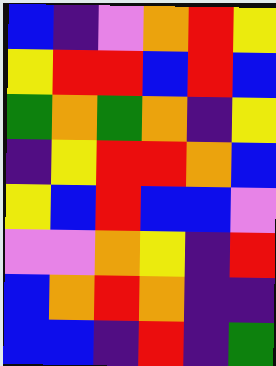[["blue", "indigo", "violet", "orange", "red", "yellow"], ["yellow", "red", "red", "blue", "red", "blue"], ["green", "orange", "green", "orange", "indigo", "yellow"], ["indigo", "yellow", "red", "red", "orange", "blue"], ["yellow", "blue", "red", "blue", "blue", "violet"], ["violet", "violet", "orange", "yellow", "indigo", "red"], ["blue", "orange", "red", "orange", "indigo", "indigo"], ["blue", "blue", "indigo", "red", "indigo", "green"]]